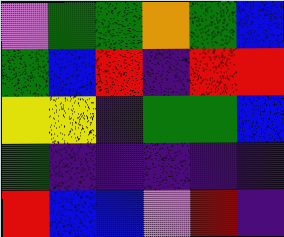[["violet", "green", "green", "orange", "green", "blue"], ["green", "blue", "red", "indigo", "red", "red"], ["yellow", "yellow", "indigo", "green", "green", "blue"], ["green", "indigo", "indigo", "indigo", "indigo", "indigo"], ["red", "blue", "blue", "violet", "red", "indigo"]]